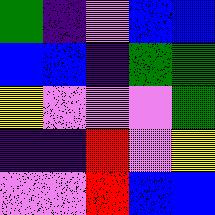[["green", "indigo", "violet", "blue", "blue"], ["blue", "blue", "indigo", "green", "green"], ["yellow", "violet", "violet", "violet", "green"], ["indigo", "indigo", "red", "violet", "yellow"], ["violet", "violet", "red", "blue", "blue"]]